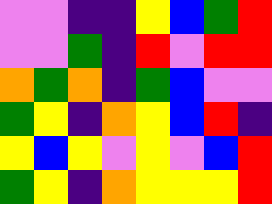[["violet", "violet", "indigo", "indigo", "yellow", "blue", "green", "red"], ["violet", "violet", "green", "indigo", "red", "violet", "red", "red"], ["orange", "green", "orange", "indigo", "green", "blue", "violet", "violet"], ["green", "yellow", "indigo", "orange", "yellow", "blue", "red", "indigo"], ["yellow", "blue", "yellow", "violet", "yellow", "violet", "blue", "red"], ["green", "yellow", "indigo", "orange", "yellow", "yellow", "yellow", "red"]]